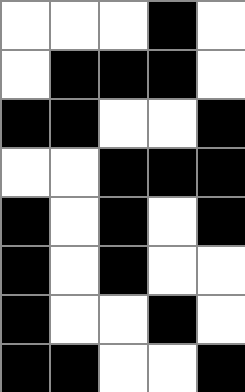[["white", "white", "white", "black", "white"], ["white", "black", "black", "black", "white"], ["black", "black", "white", "white", "black"], ["white", "white", "black", "black", "black"], ["black", "white", "black", "white", "black"], ["black", "white", "black", "white", "white"], ["black", "white", "white", "black", "white"], ["black", "black", "white", "white", "black"]]